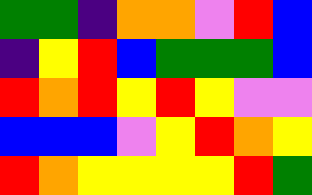[["green", "green", "indigo", "orange", "orange", "violet", "red", "blue"], ["indigo", "yellow", "red", "blue", "green", "green", "green", "blue"], ["red", "orange", "red", "yellow", "red", "yellow", "violet", "violet"], ["blue", "blue", "blue", "violet", "yellow", "red", "orange", "yellow"], ["red", "orange", "yellow", "yellow", "yellow", "yellow", "red", "green"]]